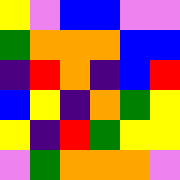[["yellow", "violet", "blue", "blue", "violet", "violet"], ["green", "orange", "orange", "orange", "blue", "blue"], ["indigo", "red", "orange", "indigo", "blue", "red"], ["blue", "yellow", "indigo", "orange", "green", "yellow"], ["yellow", "indigo", "red", "green", "yellow", "yellow"], ["violet", "green", "orange", "orange", "orange", "violet"]]